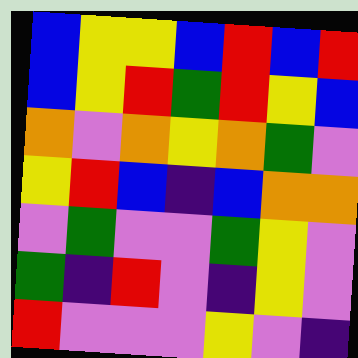[["blue", "yellow", "yellow", "blue", "red", "blue", "red"], ["blue", "yellow", "red", "green", "red", "yellow", "blue"], ["orange", "violet", "orange", "yellow", "orange", "green", "violet"], ["yellow", "red", "blue", "indigo", "blue", "orange", "orange"], ["violet", "green", "violet", "violet", "green", "yellow", "violet"], ["green", "indigo", "red", "violet", "indigo", "yellow", "violet"], ["red", "violet", "violet", "violet", "yellow", "violet", "indigo"]]